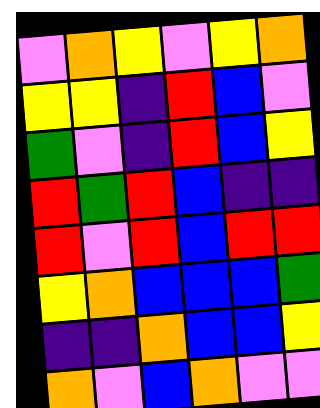[["violet", "orange", "yellow", "violet", "yellow", "orange"], ["yellow", "yellow", "indigo", "red", "blue", "violet"], ["green", "violet", "indigo", "red", "blue", "yellow"], ["red", "green", "red", "blue", "indigo", "indigo"], ["red", "violet", "red", "blue", "red", "red"], ["yellow", "orange", "blue", "blue", "blue", "green"], ["indigo", "indigo", "orange", "blue", "blue", "yellow"], ["orange", "violet", "blue", "orange", "violet", "violet"]]